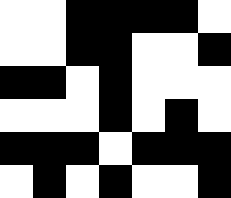[["white", "white", "black", "black", "black", "black", "white"], ["white", "white", "black", "black", "white", "white", "black"], ["black", "black", "white", "black", "white", "white", "white"], ["white", "white", "white", "black", "white", "black", "white"], ["black", "black", "black", "white", "black", "black", "black"], ["white", "black", "white", "black", "white", "white", "black"]]